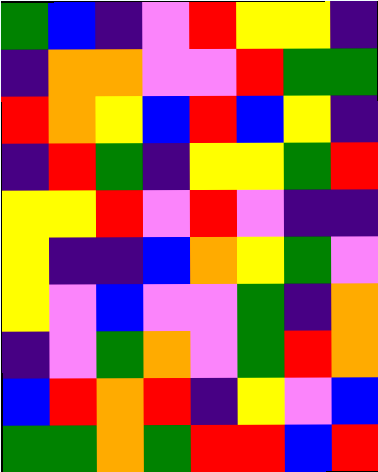[["green", "blue", "indigo", "violet", "red", "yellow", "yellow", "indigo"], ["indigo", "orange", "orange", "violet", "violet", "red", "green", "green"], ["red", "orange", "yellow", "blue", "red", "blue", "yellow", "indigo"], ["indigo", "red", "green", "indigo", "yellow", "yellow", "green", "red"], ["yellow", "yellow", "red", "violet", "red", "violet", "indigo", "indigo"], ["yellow", "indigo", "indigo", "blue", "orange", "yellow", "green", "violet"], ["yellow", "violet", "blue", "violet", "violet", "green", "indigo", "orange"], ["indigo", "violet", "green", "orange", "violet", "green", "red", "orange"], ["blue", "red", "orange", "red", "indigo", "yellow", "violet", "blue"], ["green", "green", "orange", "green", "red", "red", "blue", "red"]]